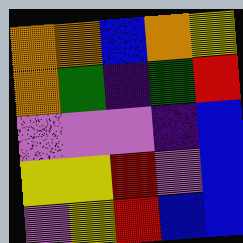[["orange", "orange", "blue", "orange", "yellow"], ["orange", "green", "indigo", "green", "red"], ["violet", "violet", "violet", "indigo", "blue"], ["yellow", "yellow", "red", "violet", "blue"], ["violet", "yellow", "red", "blue", "blue"]]